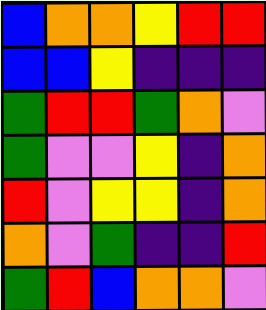[["blue", "orange", "orange", "yellow", "red", "red"], ["blue", "blue", "yellow", "indigo", "indigo", "indigo"], ["green", "red", "red", "green", "orange", "violet"], ["green", "violet", "violet", "yellow", "indigo", "orange"], ["red", "violet", "yellow", "yellow", "indigo", "orange"], ["orange", "violet", "green", "indigo", "indigo", "red"], ["green", "red", "blue", "orange", "orange", "violet"]]